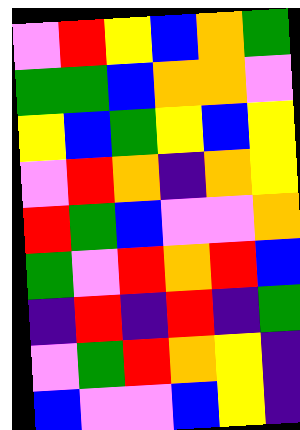[["violet", "red", "yellow", "blue", "orange", "green"], ["green", "green", "blue", "orange", "orange", "violet"], ["yellow", "blue", "green", "yellow", "blue", "yellow"], ["violet", "red", "orange", "indigo", "orange", "yellow"], ["red", "green", "blue", "violet", "violet", "orange"], ["green", "violet", "red", "orange", "red", "blue"], ["indigo", "red", "indigo", "red", "indigo", "green"], ["violet", "green", "red", "orange", "yellow", "indigo"], ["blue", "violet", "violet", "blue", "yellow", "indigo"]]